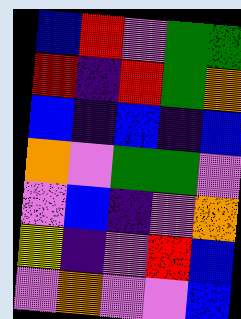[["blue", "red", "violet", "green", "green"], ["red", "indigo", "red", "green", "orange"], ["blue", "indigo", "blue", "indigo", "blue"], ["orange", "violet", "green", "green", "violet"], ["violet", "blue", "indigo", "violet", "orange"], ["yellow", "indigo", "violet", "red", "blue"], ["violet", "orange", "violet", "violet", "blue"]]